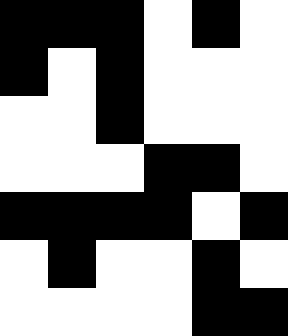[["black", "black", "black", "white", "black", "white"], ["black", "white", "black", "white", "white", "white"], ["white", "white", "black", "white", "white", "white"], ["white", "white", "white", "black", "black", "white"], ["black", "black", "black", "black", "white", "black"], ["white", "black", "white", "white", "black", "white"], ["white", "white", "white", "white", "black", "black"]]